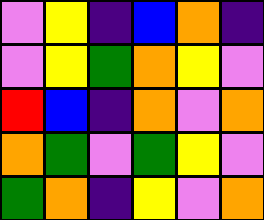[["violet", "yellow", "indigo", "blue", "orange", "indigo"], ["violet", "yellow", "green", "orange", "yellow", "violet"], ["red", "blue", "indigo", "orange", "violet", "orange"], ["orange", "green", "violet", "green", "yellow", "violet"], ["green", "orange", "indigo", "yellow", "violet", "orange"]]